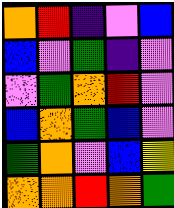[["orange", "red", "indigo", "violet", "blue"], ["blue", "violet", "green", "indigo", "violet"], ["violet", "green", "orange", "red", "violet"], ["blue", "orange", "green", "blue", "violet"], ["green", "orange", "violet", "blue", "yellow"], ["orange", "orange", "red", "orange", "green"]]